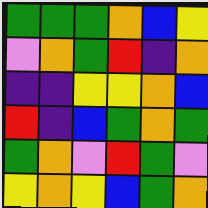[["green", "green", "green", "orange", "blue", "yellow"], ["violet", "orange", "green", "red", "indigo", "orange"], ["indigo", "indigo", "yellow", "yellow", "orange", "blue"], ["red", "indigo", "blue", "green", "orange", "green"], ["green", "orange", "violet", "red", "green", "violet"], ["yellow", "orange", "yellow", "blue", "green", "orange"]]